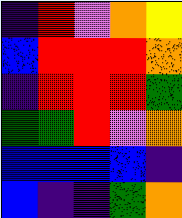[["indigo", "red", "violet", "orange", "yellow"], ["blue", "red", "red", "red", "orange"], ["indigo", "red", "red", "red", "green"], ["green", "green", "red", "violet", "orange"], ["blue", "blue", "blue", "blue", "indigo"], ["blue", "indigo", "indigo", "green", "orange"]]